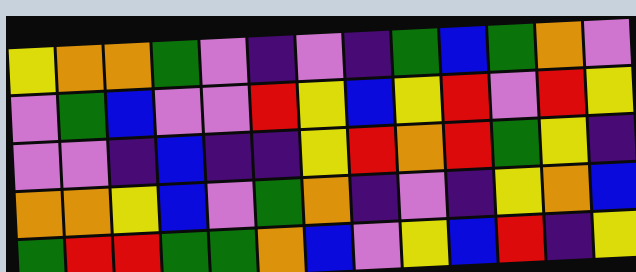[["yellow", "orange", "orange", "green", "violet", "indigo", "violet", "indigo", "green", "blue", "green", "orange", "violet"], ["violet", "green", "blue", "violet", "violet", "red", "yellow", "blue", "yellow", "red", "violet", "red", "yellow"], ["violet", "violet", "indigo", "blue", "indigo", "indigo", "yellow", "red", "orange", "red", "green", "yellow", "indigo"], ["orange", "orange", "yellow", "blue", "violet", "green", "orange", "indigo", "violet", "indigo", "yellow", "orange", "blue"], ["green", "red", "red", "green", "green", "orange", "blue", "violet", "yellow", "blue", "red", "indigo", "yellow"]]